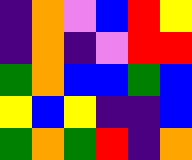[["indigo", "orange", "violet", "blue", "red", "yellow"], ["indigo", "orange", "indigo", "violet", "red", "red"], ["green", "orange", "blue", "blue", "green", "blue"], ["yellow", "blue", "yellow", "indigo", "indigo", "blue"], ["green", "orange", "green", "red", "indigo", "orange"]]